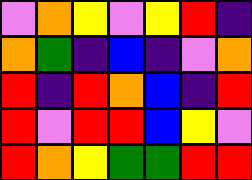[["violet", "orange", "yellow", "violet", "yellow", "red", "indigo"], ["orange", "green", "indigo", "blue", "indigo", "violet", "orange"], ["red", "indigo", "red", "orange", "blue", "indigo", "red"], ["red", "violet", "red", "red", "blue", "yellow", "violet"], ["red", "orange", "yellow", "green", "green", "red", "red"]]